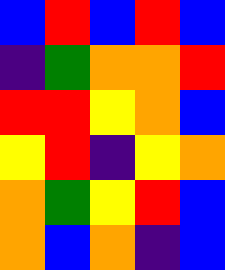[["blue", "red", "blue", "red", "blue"], ["indigo", "green", "orange", "orange", "red"], ["red", "red", "yellow", "orange", "blue"], ["yellow", "red", "indigo", "yellow", "orange"], ["orange", "green", "yellow", "red", "blue"], ["orange", "blue", "orange", "indigo", "blue"]]